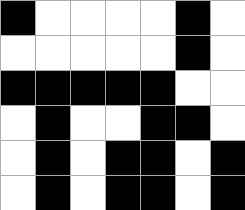[["black", "white", "white", "white", "white", "black", "white"], ["white", "white", "white", "white", "white", "black", "white"], ["black", "black", "black", "black", "black", "white", "white"], ["white", "black", "white", "white", "black", "black", "white"], ["white", "black", "white", "black", "black", "white", "black"], ["white", "black", "white", "black", "black", "white", "black"]]